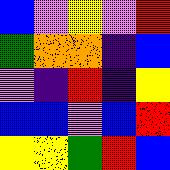[["blue", "violet", "yellow", "violet", "red"], ["green", "orange", "orange", "indigo", "blue"], ["violet", "indigo", "red", "indigo", "yellow"], ["blue", "blue", "violet", "blue", "red"], ["yellow", "yellow", "green", "red", "blue"]]